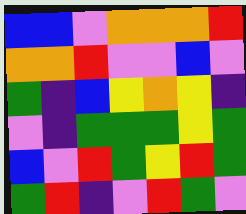[["blue", "blue", "violet", "orange", "orange", "orange", "red"], ["orange", "orange", "red", "violet", "violet", "blue", "violet"], ["green", "indigo", "blue", "yellow", "orange", "yellow", "indigo"], ["violet", "indigo", "green", "green", "green", "yellow", "green"], ["blue", "violet", "red", "green", "yellow", "red", "green"], ["green", "red", "indigo", "violet", "red", "green", "violet"]]